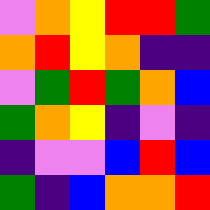[["violet", "orange", "yellow", "red", "red", "green"], ["orange", "red", "yellow", "orange", "indigo", "indigo"], ["violet", "green", "red", "green", "orange", "blue"], ["green", "orange", "yellow", "indigo", "violet", "indigo"], ["indigo", "violet", "violet", "blue", "red", "blue"], ["green", "indigo", "blue", "orange", "orange", "red"]]